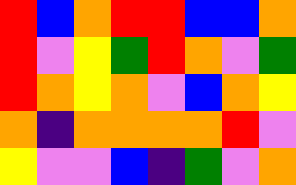[["red", "blue", "orange", "red", "red", "blue", "blue", "orange"], ["red", "violet", "yellow", "green", "red", "orange", "violet", "green"], ["red", "orange", "yellow", "orange", "violet", "blue", "orange", "yellow"], ["orange", "indigo", "orange", "orange", "orange", "orange", "red", "violet"], ["yellow", "violet", "violet", "blue", "indigo", "green", "violet", "orange"]]